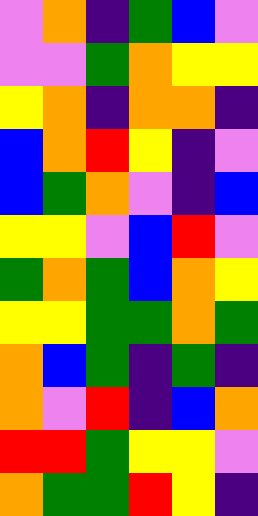[["violet", "orange", "indigo", "green", "blue", "violet"], ["violet", "violet", "green", "orange", "yellow", "yellow"], ["yellow", "orange", "indigo", "orange", "orange", "indigo"], ["blue", "orange", "red", "yellow", "indigo", "violet"], ["blue", "green", "orange", "violet", "indigo", "blue"], ["yellow", "yellow", "violet", "blue", "red", "violet"], ["green", "orange", "green", "blue", "orange", "yellow"], ["yellow", "yellow", "green", "green", "orange", "green"], ["orange", "blue", "green", "indigo", "green", "indigo"], ["orange", "violet", "red", "indigo", "blue", "orange"], ["red", "red", "green", "yellow", "yellow", "violet"], ["orange", "green", "green", "red", "yellow", "indigo"]]